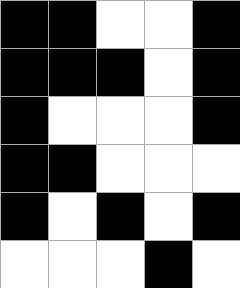[["black", "black", "white", "white", "black"], ["black", "black", "black", "white", "black"], ["black", "white", "white", "white", "black"], ["black", "black", "white", "white", "white"], ["black", "white", "black", "white", "black"], ["white", "white", "white", "black", "white"]]